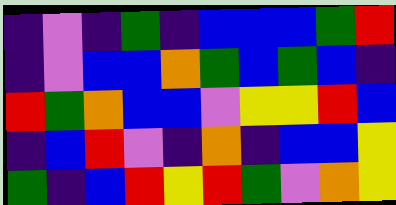[["indigo", "violet", "indigo", "green", "indigo", "blue", "blue", "blue", "green", "red"], ["indigo", "violet", "blue", "blue", "orange", "green", "blue", "green", "blue", "indigo"], ["red", "green", "orange", "blue", "blue", "violet", "yellow", "yellow", "red", "blue"], ["indigo", "blue", "red", "violet", "indigo", "orange", "indigo", "blue", "blue", "yellow"], ["green", "indigo", "blue", "red", "yellow", "red", "green", "violet", "orange", "yellow"]]